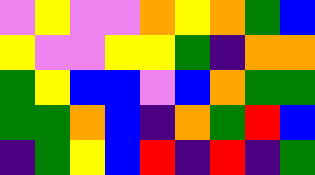[["violet", "yellow", "violet", "violet", "orange", "yellow", "orange", "green", "blue"], ["yellow", "violet", "violet", "yellow", "yellow", "green", "indigo", "orange", "orange"], ["green", "yellow", "blue", "blue", "violet", "blue", "orange", "green", "green"], ["green", "green", "orange", "blue", "indigo", "orange", "green", "red", "blue"], ["indigo", "green", "yellow", "blue", "red", "indigo", "red", "indigo", "green"]]